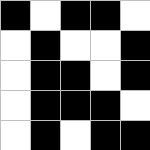[["black", "white", "black", "black", "white"], ["white", "black", "white", "white", "black"], ["white", "black", "black", "white", "black"], ["white", "black", "black", "black", "white"], ["white", "black", "white", "black", "black"]]